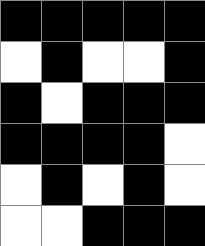[["black", "black", "black", "black", "black"], ["white", "black", "white", "white", "black"], ["black", "white", "black", "black", "black"], ["black", "black", "black", "black", "white"], ["white", "black", "white", "black", "white"], ["white", "white", "black", "black", "black"]]